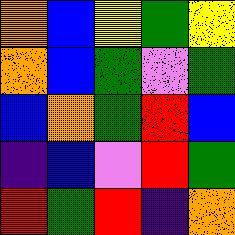[["orange", "blue", "yellow", "green", "yellow"], ["orange", "blue", "green", "violet", "green"], ["blue", "orange", "green", "red", "blue"], ["indigo", "blue", "violet", "red", "green"], ["red", "green", "red", "indigo", "orange"]]